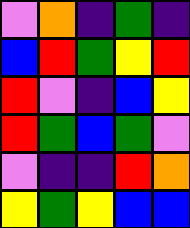[["violet", "orange", "indigo", "green", "indigo"], ["blue", "red", "green", "yellow", "red"], ["red", "violet", "indigo", "blue", "yellow"], ["red", "green", "blue", "green", "violet"], ["violet", "indigo", "indigo", "red", "orange"], ["yellow", "green", "yellow", "blue", "blue"]]